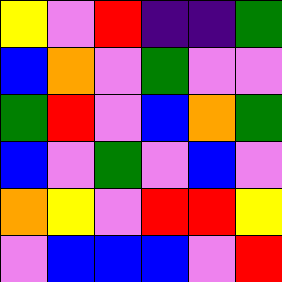[["yellow", "violet", "red", "indigo", "indigo", "green"], ["blue", "orange", "violet", "green", "violet", "violet"], ["green", "red", "violet", "blue", "orange", "green"], ["blue", "violet", "green", "violet", "blue", "violet"], ["orange", "yellow", "violet", "red", "red", "yellow"], ["violet", "blue", "blue", "blue", "violet", "red"]]